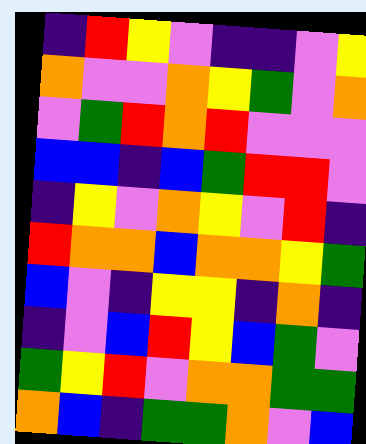[["indigo", "red", "yellow", "violet", "indigo", "indigo", "violet", "yellow"], ["orange", "violet", "violet", "orange", "yellow", "green", "violet", "orange"], ["violet", "green", "red", "orange", "red", "violet", "violet", "violet"], ["blue", "blue", "indigo", "blue", "green", "red", "red", "violet"], ["indigo", "yellow", "violet", "orange", "yellow", "violet", "red", "indigo"], ["red", "orange", "orange", "blue", "orange", "orange", "yellow", "green"], ["blue", "violet", "indigo", "yellow", "yellow", "indigo", "orange", "indigo"], ["indigo", "violet", "blue", "red", "yellow", "blue", "green", "violet"], ["green", "yellow", "red", "violet", "orange", "orange", "green", "green"], ["orange", "blue", "indigo", "green", "green", "orange", "violet", "blue"]]